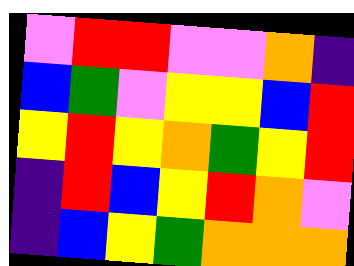[["violet", "red", "red", "violet", "violet", "orange", "indigo"], ["blue", "green", "violet", "yellow", "yellow", "blue", "red"], ["yellow", "red", "yellow", "orange", "green", "yellow", "red"], ["indigo", "red", "blue", "yellow", "red", "orange", "violet"], ["indigo", "blue", "yellow", "green", "orange", "orange", "orange"]]